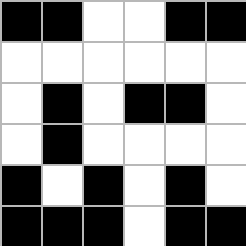[["black", "black", "white", "white", "black", "black"], ["white", "white", "white", "white", "white", "white"], ["white", "black", "white", "black", "black", "white"], ["white", "black", "white", "white", "white", "white"], ["black", "white", "black", "white", "black", "white"], ["black", "black", "black", "white", "black", "black"]]